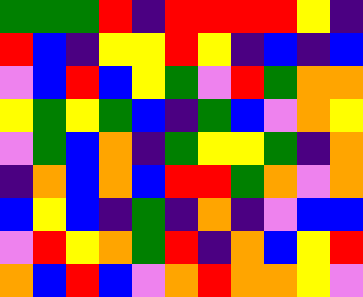[["green", "green", "green", "red", "indigo", "red", "red", "red", "red", "yellow", "indigo"], ["red", "blue", "indigo", "yellow", "yellow", "red", "yellow", "indigo", "blue", "indigo", "blue"], ["violet", "blue", "red", "blue", "yellow", "green", "violet", "red", "green", "orange", "orange"], ["yellow", "green", "yellow", "green", "blue", "indigo", "green", "blue", "violet", "orange", "yellow"], ["violet", "green", "blue", "orange", "indigo", "green", "yellow", "yellow", "green", "indigo", "orange"], ["indigo", "orange", "blue", "orange", "blue", "red", "red", "green", "orange", "violet", "orange"], ["blue", "yellow", "blue", "indigo", "green", "indigo", "orange", "indigo", "violet", "blue", "blue"], ["violet", "red", "yellow", "orange", "green", "red", "indigo", "orange", "blue", "yellow", "red"], ["orange", "blue", "red", "blue", "violet", "orange", "red", "orange", "orange", "yellow", "violet"]]